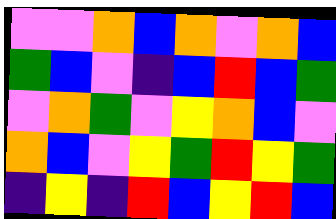[["violet", "violet", "orange", "blue", "orange", "violet", "orange", "blue"], ["green", "blue", "violet", "indigo", "blue", "red", "blue", "green"], ["violet", "orange", "green", "violet", "yellow", "orange", "blue", "violet"], ["orange", "blue", "violet", "yellow", "green", "red", "yellow", "green"], ["indigo", "yellow", "indigo", "red", "blue", "yellow", "red", "blue"]]